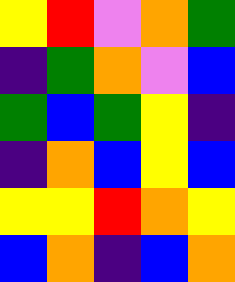[["yellow", "red", "violet", "orange", "green"], ["indigo", "green", "orange", "violet", "blue"], ["green", "blue", "green", "yellow", "indigo"], ["indigo", "orange", "blue", "yellow", "blue"], ["yellow", "yellow", "red", "orange", "yellow"], ["blue", "orange", "indigo", "blue", "orange"]]